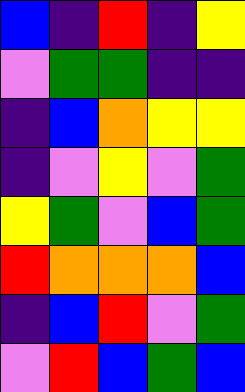[["blue", "indigo", "red", "indigo", "yellow"], ["violet", "green", "green", "indigo", "indigo"], ["indigo", "blue", "orange", "yellow", "yellow"], ["indigo", "violet", "yellow", "violet", "green"], ["yellow", "green", "violet", "blue", "green"], ["red", "orange", "orange", "orange", "blue"], ["indigo", "blue", "red", "violet", "green"], ["violet", "red", "blue", "green", "blue"]]